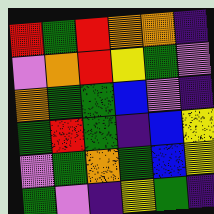[["red", "green", "red", "orange", "orange", "indigo"], ["violet", "orange", "red", "yellow", "green", "violet"], ["orange", "green", "green", "blue", "violet", "indigo"], ["green", "red", "green", "indigo", "blue", "yellow"], ["violet", "green", "orange", "green", "blue", "yellow"], ["green", "violet", "indigo", "yellow", "green", "indigo"]]